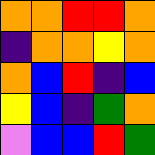[["orange", "orange", "red", "red", "orange"], ["indigo", "orange", "orange", "yellow", "orange"], ["orange", "blue", "red", "indigo", "blue"], ["yellow", "blue", "indigo", "green", "orange"], ["violet", "blue", "blue", "red", "green"]]